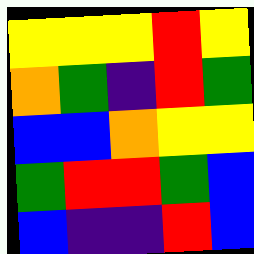[["yellow", "yellow", "yellow", "red", "yellow"], ["orange", "green", "indigo", "red", "green"], ["blue", "blue", "orange", "yellow", "yellow"], ["green", "red", "red", "green", "blue"], ["blue", "indigo", "indigo", "red", "blue"]]